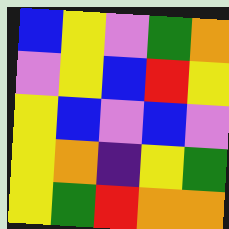[["blue", "yellow", "violet", "green", "orange"], ["violet", "yellow", "blue", "red", "yellow"], ["yellow", "blue", "violet", "blue", "violet"], ["yellow", "orange", "indigo", "yellow", "green"], ["yellow", "green", "red", "orange", "orange"]]